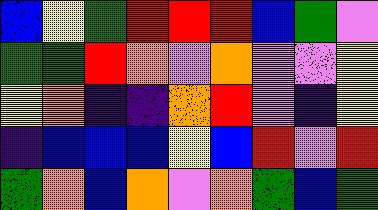[["blue", "yellow", "green", "red", "red", "red", "blue", "green", "violet"], ["green", "green", "red", "orange", "violet", "orange", "violet", "violet", "yellow"], ["yellow", "orange", "indigo", "indigo", "orange", "red", "violet", "indigo", "yellow"], ["indigo", "blue", "blue", "blue", "yellow", "blue", "red", "violet", "red"], ["green", "orange", "blue", "orange", "violet", "orange", "green", "blue", "green"]]